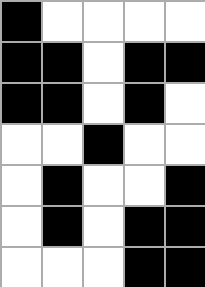[["black", "white", "white", "white", "white"], ["black", "black", "white", "black", "black"], ["black", "black", "white", "black", "white"], ["white", "white", "black", "white", "white"], ["white", "black", "white", "white", "black"], ["white", "black", "white", "black", "black"], ["white", "white", "white", "black", "black"]]